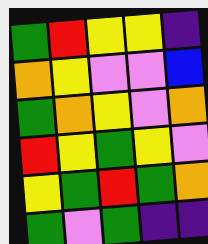[["green", "red", "yellow", "yellow", "indigo"], ["orange", "yellow", "violet", "violet", "blue"], ["green", "orange", "yellow", "violet", "orange"], ["red", "yellow", "green", "yellow", "violet"], ["yellow", "green", "red", "green", "orange"], ["green", "violet", "green", "indigo", "indigo"]]